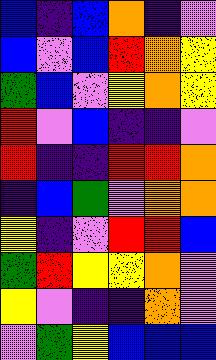[["blue", "indigo", "blue", "orange", "indigo", "violet"], ["blue", "violet", "blue", "red", "orange", "yellow"], ["green", "blue", "violet", "yellow", "orange", "yellow"], ["red", "violet", "blue", "indigo", "indigo", "violet"], ["red", "indigo", "indigo", "red", "red", "orange"], ["indigo", "blue", "green", "violet", "orange", "orange"], ["yellow", "indigo", "violet", "red", "red", "blue"], ["green", "red", "yellow", "yellow", "orange", "violet"], ["yellow", "violet", "indigo", "indigo", "orange", "violet"], ["violet", "green", "yellow", "blue", "blue", "blue"]]